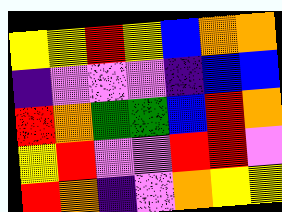[["yellow", "yellow", "red", "yellow", "blue", "orange", "orange"], ["indigo", "violet", "violet", "violet", "indigo", "blue", "blue"], ["red", "orange", "green", "green", "blue", "red", "orange"], ["yellow", "red", "violet", "violet", "red", "red", "violet"], ["red", "orange", "indigo", "violet", "orange", "yellow", "yellow"]]